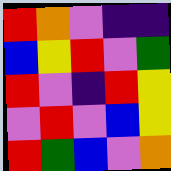[["red", "orange", "violet", "indigo", "indigo"], ["blue", "yellow", "red", "violet", "green"], ["red", "violet", "indigo", "red", "yellow"], ["violet", "red", "violet", "blue", "yellow"], ["red", "green", "blue", "violet", "orange"]]